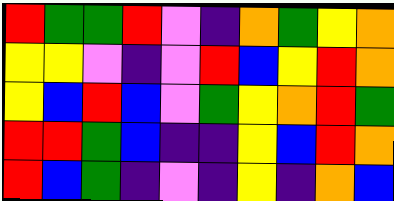[["red", "green", "green", "red", "violet", "indigo", "orange", "green", "yellow", "orange"], ["yellow", "yellow", "violet", "indigo", "violet", "red", "blue", "yellow", "red", "orange"], ["yellow", "blue", "red", "blue", "violet", "green", "yellow", "orange", "red", "green"], ["red", "red", "green", "blue", "indigo", "indigo", "yellow", "blue", "red", "orange"], ["red", "blue", "green", "indigo", "violet", "indigo", "yellow", "indigo", "orange", "blue"]]